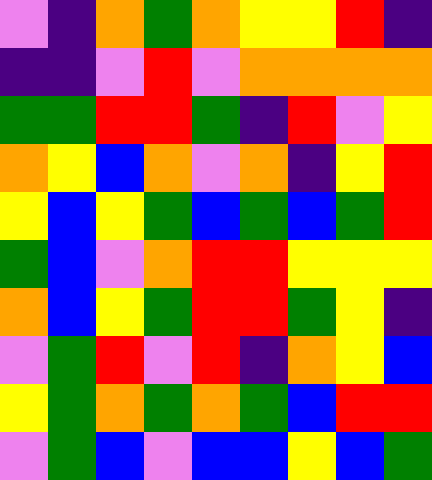[["violet", "indigo", "orange", "green", "orange", "yellow", "yellow", "red", "indigo"], ["indigo", "indigo", "violet", "red", "violet", "orange", "orange", "orange", "orange"], ["green", "green", "red", "red", "green", "indigo", "red", "violet", "yellow"], ["orange", "yellow", "blue", "orange", "violet", "orange", "indigo", "yellow", "red"], ["yellow", "blue", "yellow", "green", "blue", "green", "blue", "green", "red"], ["green", "blue", "violet", "orange", "red", "red", "yellow", "yellow", "yellow"], ["orange", "blue", "yellow", "green", "red", "red", "green", "yellow", "indigo"], ["violet", "green", "red", "violet", "red", "indigo", "orange", "yellow", "blue"], ["yellow", "green", "orange", "green", "orange", "green", "blue", "red", "red"], ["violet", "green", "blue", "violet", "blue", "blue", "yellow", "blue", "green"]]